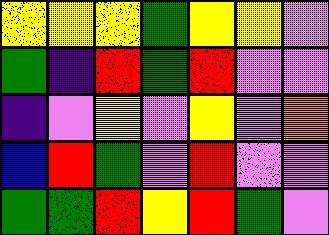[["yellow", "yellow", "yellow", "green", "yellow", "yellow", "violet"], ["green", "indigo", "red", "green", "red", "violet", "violet"], ["indigo", "violet", "yellow", "violet", "yellow", "violet", "orange"], ["blue", "red", "green", "violet", "red", "violet", "violet"], ["green", "green", "red", "yellow", "red", "green", "violet"]]